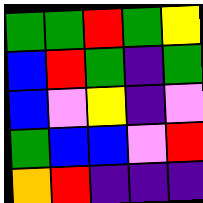[["green", "green", "red", "green", "yellow"], ["blue", "red", "green", "indigo", "green"], ["blue", "violet", "yellow", "indigo", "violet"], ["green", "blue", "blue", "violet", "red"], ["orange", "red", "indigo", "indigo", "indigo"]]